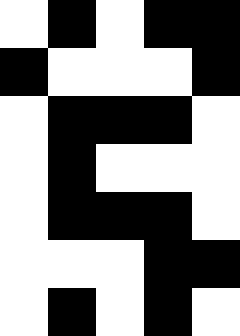[["white", "black", "white", "black", "black"], ["black", "white", "white", "white", "black"], ["white", "black", "black", "black", "white"], ["white", "black", "white", "white", "white"], ["white", "black", "black", "black", "white"], ["white", "white", "white", "black", "black"], ["white", "black", "white", "black", "white"]]